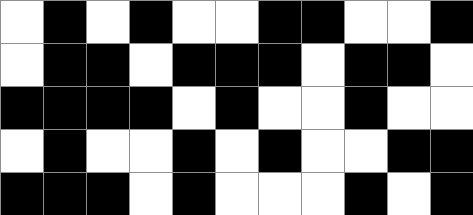[["white", "black", "white", "black", "white", "white", "black", "black", "white", "white", "black"], ["white", "black", "black", "white", "black", "black", "black", "white", "black", "black", "white"], ["black", "black", "black", "black", "white", "black", "white", "white", "black", "white", "white"], ["white", "black", "white", "white", "black", "white", "black", "white", "white", "black", "black"], ["black", "black", "black", "white", "black", "white", "white", "white", "black", "white", "black"]]